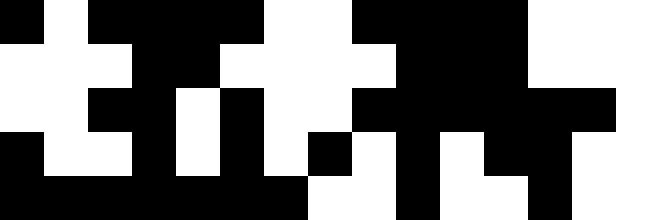[["black", "white", "black", "black", "black", "black", "white", "white", "black", "black", "black", "black", "white", "white", "white"], ["white", "white", "white", "black", "black", "white", "white", "white", "white", "black", "black", "black", "white", "white", "white"], ["white", "white", "black", "black", "white", "black", "white", "white", "black", "black", "black", "black", "black", "black", "white"], ["black", "white", "white", "black", "white", "black", "white", "black", "white", "black", "white", "black", "black", "white", "white"], ["black", "black", "black", "black", "black", "black", "black", "white", "white", "black", "white", "white", "black", "white", "white"]]